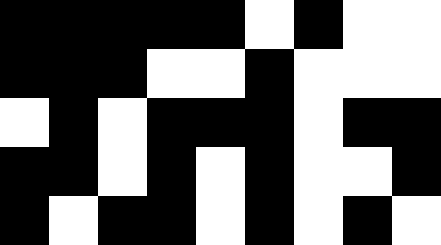[["black", "black", "black", "black", "black", "white", "black", "white", "white"], ["black", "black", "black", "white", "white", "black", "white", "white", "white"], ["white", "black", "white", "black", "black", "black", "white", "black", "black"], ["black", "black", "white", "black", "white", "black", "white", "white", "black"], ["black", "white", "black", "black", "white", "black", "white", "black", "white"]]